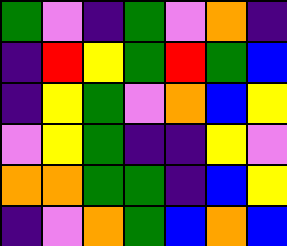[["green", "violet", "indigo", "green", "violet", "orange", "indigo"], ["indigo", "red", "yellow", "green", "red", "green", "blue"], ["indigo", "yellow", "green", "violet", "orange", "blue", "yellow"], ["violet", "yellow", "green", "indigo", "indigo", "yellow", "violet"], ["orange", "orange", "green", "green", "indigo", "blue", "yellow"], ["indigo", "violet", "orange", "green", "blue", "orange", "blue"]]